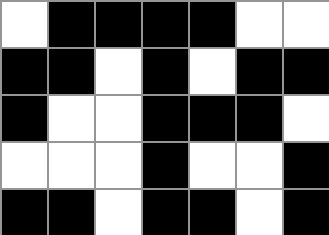[["white", "black", "black", "black", "black", "white", "white"], ["black", "black", "white", "black", "white", "black", "black"], ["black", "white", "white", "black", "black", "black", "white"], ["white", "white", "white", "black", "white", "white", "black"], ["black", "black", "white", "black", "black", "white", "black"]]